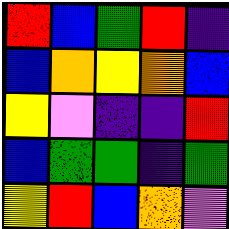[["red", "blue", "green", "red", "indigo"], ["blue", "orange", "yellow", "orange", "blue"], ["yellow", "violet", "indigo", "indigo", "red"], ["blue", "green", "green", "indigo", "green"], ["yellow", "red", "blue", "orange", "violet"]]